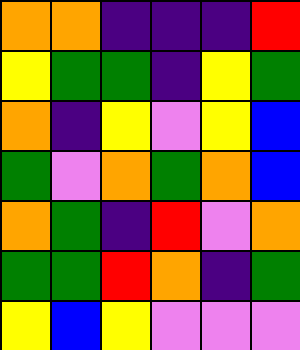[["orange", "orange", "indigo", "indigo", "indigo", "red"], ["yellow", "green", "green", "indigo", "yellow", "green"], ["orange", "indigo", "yellow", "violet", "yellow", "blue"], ["green", "violet", "orange", "green", "orange", "blue"], ["orange", "green", "indigo", "red", "violet", "orange"], ["green", "green", "red", "orange", "indigo", "green"], ["yellow", "blue", "yellow", "violet", "violet", "violet"]]